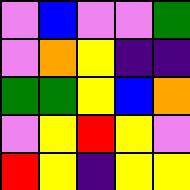[["violet", "blue", "violet", "violet", "green"], ["violet", "orange", "yellow", "indigo", "indigo"], ["green", "green", "yellow", "blue", "orange"], ["violet", "yellow", "red", "yellow", "violet"], ["red", "yellow", "indigo", "yellow", "yellow"]]